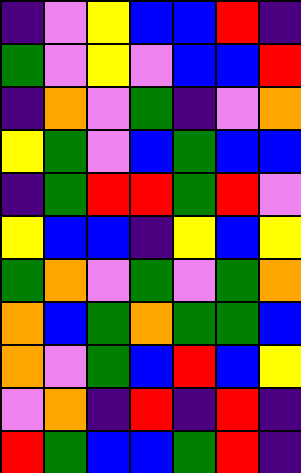[["indigo", "violet", "yellow", "blue", "blue", "red", "indigo"], ["green", "violet", "yellow", "violet", "blue", "blue", "red"], ["indigo", "orange", "violet", "green", "indigo", "violet", "orange"], ["yellow", "green", "violet", "blue", "green", "blue", "blue"], ["indigo", "green", "red", "red", "green", "red", "violet"], ["yellow", "blue", "blue", "indigo", "yellow", "blue", "yellow"], ["green", "orange", "violet", "green", "violet", "green", "orange"], ["orange", "blue", "green", "orange", "green", "green", "blue"], ["orange", "violet", "green", "blue", "red", "blue", "yellow"], ["violet", "orange", "indigo", "red", "indigo", "red", "indigo"], ["red", "green", "blue", "blue", "green", "red", "indigo"]]